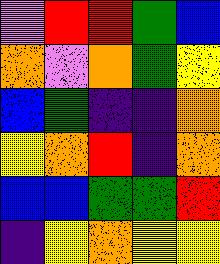[["violet", "red", "red", "green", "blue"], ["orange", "violet", "orange", "green", "yellow"], ["blue", "green", "indigo", "indigo", "orange"], ["yellow", "orange", "red", "indigo", "orange"], ["blue", "blue", "green", "green", "red"], ["indigo", "yellow", "orange", "yellow", "yellow"]]